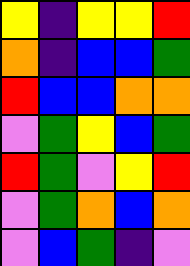[["yellow", "indigo", "yellow", "yellow", "red"], ["orange", "indigo", "blue", "blue", "green"], ["red", "blue", "blue", "orange", "orange"], ["violet", "green", "yellow", "blue", "green"], ["red", "green", "violet", "yellow", "red"], ["violet", "green", "orange", "blue", "orange"], ["violet", "blue", "green", "indigo", "violet"]]